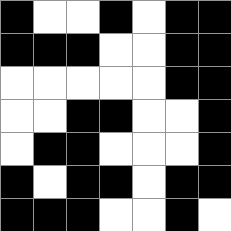[["black", "white", "white", "black", "white", "black", "black"], ["black", "black", "black", "white", "white", "black", "black"], ["white", "white", "white", "white", "white", "black", "black"], ["white", "white", "black", "black", "white", "white", "black"], ["white", "black", "black", "white", "white", "white", "black"], ["black", "white", "black", "black", "white", "black", "black"], ["black", "black", "black", "white", "white", "black", "white"]]